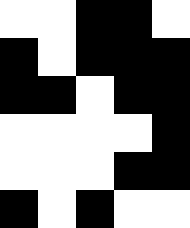[["white", "white", "black", "black", "white"], ["black", "white", "black", "black", "black"], ["black", "black", "white", "black", "black"], ["white", "white", "white", "white", "black"], ["white", "white", "white", "black", "black"], ["black", "white", "black", "white", "white"]]